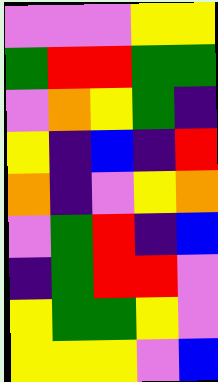[["violet", "violet", "violet", "yellow", "yellow"], ["green", "red", "red", "green", "green"], ["violet", "orange", "yellow", "green", "indigo"], ["yellow", "indigo", "blue", "indigo", "red"], ["orange", "indigo", "violet", "yellow", "orange"], ["violet", "green", "red", "indigo", "blue"], ["indigo", "green", "red", "red", "violet"], ["yellow", "green", "green", "yellow", "violet"], ["yellow", "yellow", "yellow", "violet", "blue"]]